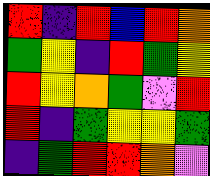[["red", "indigo", "red", "blue", "red", "orange"], ["green", "yellow", "indigo", "red", "green", "yellow"], ["red", "yellow", "orange", "green", "violet", "red"], ["red", "indigo", "green", "yellow", "yellow", "green"], ["indigo", "green", "red", "red", "orange", "violet"]]